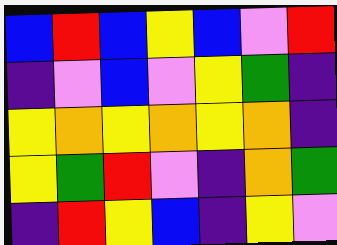[["blue", "red", "blue", "yellow", "blue", "violet", "red"], ["indigo", "violet", "blue", "violet", "yellow", "green", "indigo"], ["yellow", "orange", "yellow", "orange", "yellow", "orange", "indigo"], ["yellow", "green", "red", "violet", "indigo", "orange", "green"], ["indigo", "red", "yellow", "blue", "indigo", "yellow", "violet"]]